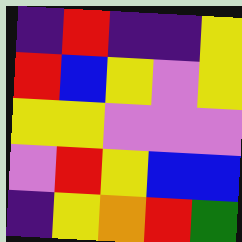[["indigo", "red", "indigo", "indigo", "yellow"], ["red", "blue", "yellow", "violet", "yellow"], ["yellow", "yellow", "violet", "violet", "violet"], ["violet", "red", "yellow", "blue", "blue"], ["indigo", "yellow", "orange", "red", "green"]]